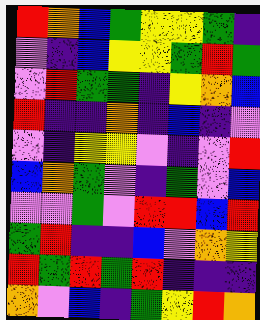[["red", "orange", "blue", "green", "yellow", "yellow", "green", "indigo"], ["violet", "indigo", "blue", "yellow", "yellow", "green", "red", "green"], ["violet", "red", "green", "green", "indigo", "yellow", "orange", "blue"], ["red", "indigo", "indigo", "orange", "indigo", "blue", "indigo", "violet"], ["violet", "indigo", "yellow", "yellow", "violet", "indigo", "violet", "red"], ["blue", "orange", "green", "violet", "indigo", "green", "violet", "blue"], ["violet", "violet", "green", "violet", "red", "red", "blue", "red"], ["green", "red", "indigo", "indigo", "blue", "violet", "orange", "yellow"], ["red", "green", "red", "green", "red", "indigo", "indigo", "indigo"], ["orange", "violet", "blue", "indigo", "green", "yellow", "red", "orange"]]